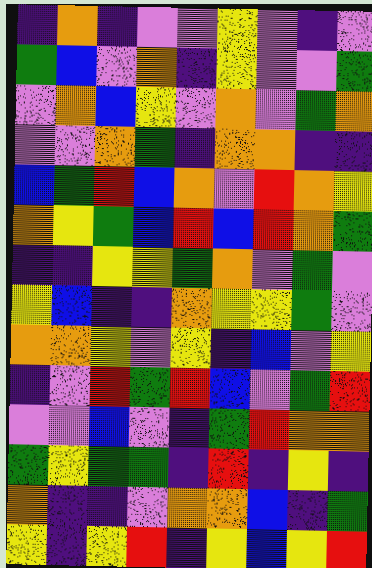[["indigo", "orange", "indigo", "violet", "violet", "yellow", "violet", "indigo", "violet"], ["green", "blue", "violet", "orange", "indigo", "yellow", "violet", "violet", "green"], ["violet", "orange", "blue", "yellow", "violet", "orange", "violet", "green", "orange"], ["violet", "violet", "orange", "green", "indigo", "orange", "orange", "indigo", "indigo"], ["blue", "green", "red", "blue", "orange", "violet", "red", "orange", "yellow"], ["orange", "yellow", "green", "blue", "red", "blue", "red", "orange", "green"], ["indigo", "indigo", "yellow", "yellow", "green", "orange", "violet", "green", "violet"], ["yellow", "blue", "indigo", "indigo", "orange", "yellow", "yellow", "green", "violet"], ["orange", "orange", "yellow", "violet", "yellow", "indigo", "blue", "violet", "yellow"], ["indigo", "violet", "red", "green", "red", "blue", "violet", "green", "red"], ["violet", "violet", "blue", "violet", "indigo", "green", "red", "orange", "orange"], ["green", "yellow", "green", "green", "indigo", "red", "indigo", "yellow", "indigo"], ["orange", "indigo", "indigo", "violet", "orange", "orange", "blue", "indigo", "green"], ["yellow", "indigo", "yellow", "red", "indigo", "yellow", "blue", "yellow", "red"]]